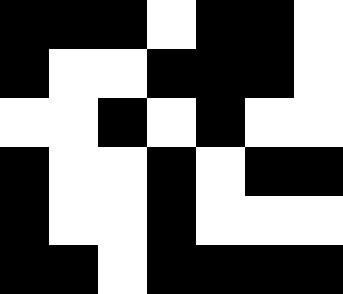[["black", "black", "black", "white", "black", "black", "white"], ["black", "white", "white", "black", "black", "black", "white"], ["white", "white", "black", "white", "black", "white", "white"], ["black", "white", "white", "black", "white", "black", "black"], ["black", "white", "white", "black", "white", "white", "white"], ["black", "black", "white", "black", "black", "black", "black"]]